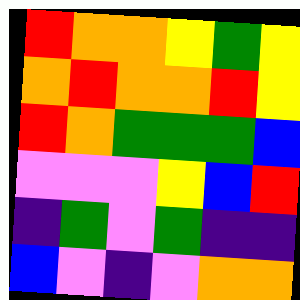[["red", "orange", "orange", "yellow", "green", "yellow"], ["orange", "red", "orange", "orange", "red", "yellow"], ["red", "orange", "green", "green", "green", "blue"], ["violet", "violet", "violet", "yellow", "blue", "red"], ["indigo", "green", "violet", "green", "indigo", "indigo"], ["blue", "violet", "indigo", "violet", "orange", "orange"]]